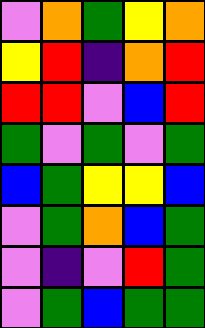[["violet", "orange", "green", "yellow", "orange"], ["yellow", "red", "indigo", "orange", "red"], ["red", "red", "violet", "blue", "red"], ["green", "violet", "green", "violet", "green"], ["blue", "green", "yellow", "yellow", "blue"], ["violet", "green", "orange", "blue", "green"], ["violet", "indigo", "violet", "red", "green"], ["violet", "green", "blue", "green", "green"]]